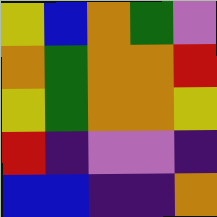[["yellow", "blue", "orange", "green", "violet"], ["orange", "green", "orange", "orange", "red"], ["yellow", "green", "orange", "orange", "yellow"], ["red", "indigo", "violet", "violet", "indigo"], ["blue", "blue", "indigo", "indigo", "orange"]]